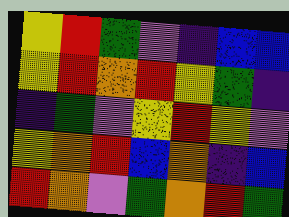[["yellow", "red", "green", "violet", "indigo", "blue", "blue"], ["yellow", "red", "orange", "red", "yellow", "green", "indigo"], ["indigo", "green", "violet", "yellow", "red", "yellow", "violet"], ["yellow", "orange", "red", "blue", "orange", "indigo", "blue"], ["red", "orange", "violet", "green", "orange", "red", "green"]]